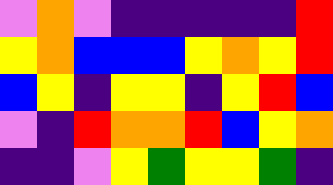[["violet", "orange", "violet", "indigo", "indigo", "indigo", "indigo", "indigo", "red"], ["yellow", "orange", "blue", "blue", "blue", "yellow", "orange", "yellow", "red"], ["blue", "yellow", "indigo", "yellow", "yellow", "indigo", "yellow", "red", "blue"], ["violet", "indigo", "red", "orange", "orange", "red", "blue", "yellow", "orange"], ["indigo", "indigo", "violet", "yellow", "green", "yellow", "yellow", "green", "indigo"]]